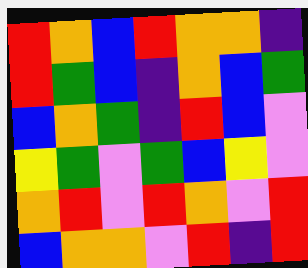[["red", "orange", "blue", "red", "orange", "orange", "indigo"], ["red", "green", "blue", "indigo", "orange", "blue", "green"], ["blue", "orange", "green", "indigo", "red", "blue", "violet"], ["yellow", "green", "violet", "green", "blue", "yellow", "violet"], ["orange", "red", "violet", "red", "orange", "violet", "red"], ["blue", "orange", "orange", "violet", "red", "indigo", "red"]]